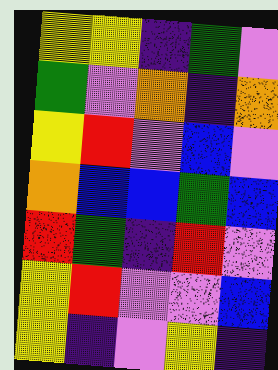[["yellow", "yellow", "indigo", "green", "violet"], ["green", "violet", "orange", "indigo", "orange"], ["yellow", "red", "violet", "blue", "violet"], ["orange", "blue", "blue", "green", "blue"], ["red", "green", "indigo", "red", "violet"], ["yellow", "red", "violet", "violet", "blue"], ["yellow", "indigo", "violet", "yellow", "indigo"]]